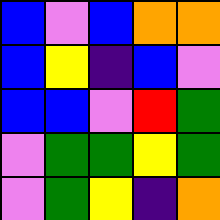[["blue", "violet", "blue", "orange", "orange"], ["blue", "yellow", "indigo", "blue", "violet"], ["blue", "blue", "violet", "red", "green"], ["violet", "green", "green", "yellow", "green"], ["violet", "green", "yellow", "indigo", "orange"]]